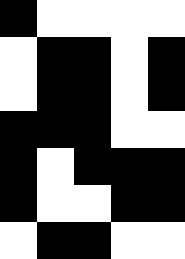[["black", "white", "white", "white", "white"], ["white", "black", "black", "white", "black"], ["white", "black", "black", "white", "black"], ["black", "black", "black", "white", "white"], ["black", "white", "black", "black", "black"], ["black", "white", "white", "black", "black"], ["white", "black", "black", "white", "white"]]